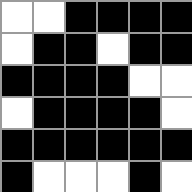[["white", "white", "black", "black", "black", "black"], ["white", "black", "black", "white", "black", "black"], ["black", "black", "black", "black", "white", "white"], ["white", "black", "black", "black", "black", "white"], ["black", "black", "black", "black", "black", "black"], ["black", "white", "white", "white", "black", "white"]]